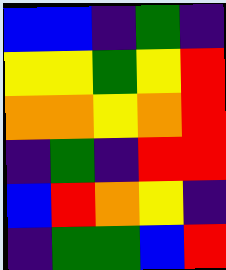[["blue", "blue", "indigo", "green", "indigo"], ["yellow", "yellow", "green", "yellow", "red"], ["orange", "orange", "yellow", "orange", "red"], ["indigo", "green", "indigo", "red", "red"], ["blue", "red", "orange", "yellow", "indigo"], ["indigo", "green", "green", "blue", "red"]]